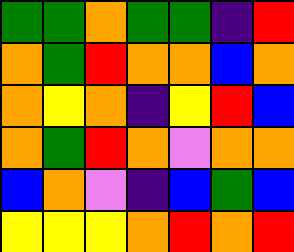[["green", "green", "orange", "green", "green", "indigo", "red"], ["orange", "green", "red", "orange", "orange", "blue", "orange"], ["orange", "yellow", "orange", "indigo", "yellow", "red", "blue"], ["orange", "green", "red", "orange", "violet", "orange", "orange"], ["blue", "orange", "violet", "indigo", "blue", "green", "blue"], ["yellow", "yellow", "yellow", "orange", "red", "orange", "red"]]